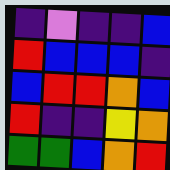[["indigo", "violet", "indigo", "indigo", "blue"], ["red", "blue", "blue", "blue", "indigo"], ["blue", "red", "red", "orange", "blue"], ["red", "indigo", "indigo", "yellow", "orange"], ["green", "green", "blue", "orange", "red"]]